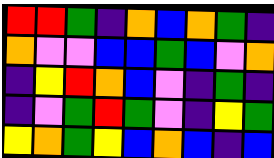[["red", "red", "green", "indigo", "orange", "blue", "orange", "green", "indigo"], ["orange", "violet", "violet", "blue", "blue", "green", "blue", "violet", "orange"], ["indigo", "yellow", "red", "orange", "blue", "violet", "indigo", "green", "indigo"], ["indigo", "violet", "green", "red", "green", "violet", "indigo", "yellow", "green"], ["yellow", "orange", "green", "yellow", "blue", "orange", "blue", "indigo", "blue"]]